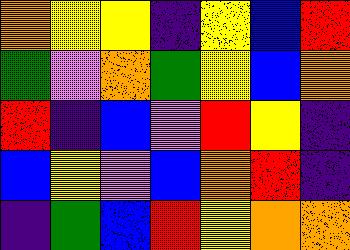[["orange", "yellow", "yellow", "indigo", "yellow", "blue", "red"], ["green", "violet", "orange", "green", "yellow", "blue", "orange"], ["red", "indigo", "blue", "violet", "red", "yellow", "indigo"], ["blue", "yellow", "violet", "blue", "orange", "red", "indigo"], ["indigo", "green", "blue", "red", "yellow", "orange", "orange"]]